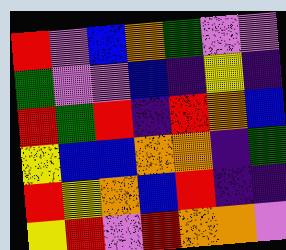[["red", "violet", "blue", "orange", "green", "violet", "violet"], ["green", "violet", "violet", "blue", "indigo", "yellow", "indigo"], ["red", "green", "red", "indigo", "red", "orange", "blue"], ["yellow", "blue", "blue", "orange", "orange", "indigo", "green"], ["red", "yellow", "orange", "blue", "red", "indigo", "indigo"], ["yellow", "red", "violet", "red", "orange", "orange", "violet"]]